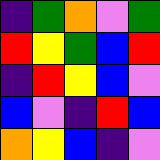[["indigo", "green", "orange", "violet", "green"], ["red", "yellow", "green", "blue", "red"], ["indigo", "red", "yellow", "blue", "violet"], ["blue", "violet", "indigo", "red", "blue"], ["orange", "yellow", "blue", "indigo", "violet"]]